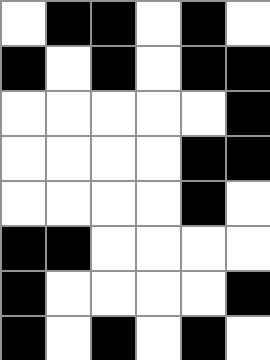[["white", "black", "black", "white", "black", "white"], ["black", "white", "black", "white", "black", "black"], ["white", "white", "white", "white", "white", "black"], ["white", "white", "white", "white", "black", "black"], ["white", "white", "white", "white", "black", "white"], ["black", "black", "white", "white", "white", "white"], ["black", "white", "white", "white", "white", "black"], ["black", "white", "black", "white", "black", "white"]]